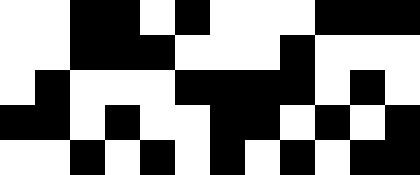[["white", "white", "black", "black", "white", "black", "white", "white", "white", "black", "black", "black"], ["white", "white", "black", "black", "black", "white", "white", "white", "black", "white", "white", "white"], ["white", "black", "white", "white", "white", "black", "black", "black", "black", "white", "black", "white"], ["black", "black", "white", "black", "white", "white", "black", "black", "white", "black", "white", "black"], ["white", "white", "black", "white", "black", "white", "black", "white", "black", "white", "black", "black"]]